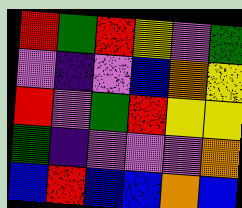[["red", "green", "red", "yellow", "violet", "green"], ["violet", "indigo", "violet", "blue", "orange", "yellow"], ["red", "violet", "green", "red", "yellow", "yellow"], ["green", "indigo", "violet", "violet", "violet", "orange"], ["blue", "red", "blue", "blue", "orange", "blue"]]